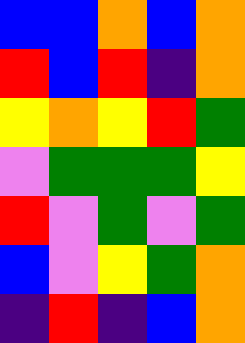[["blue", "blue", "orange", "blue", "orange"], ["red", "blue", "red", "indigo", "orange"], ["yellow", "orange", "yellow", "red", "green"], ["violet", "green", "green", "green", "yellow"], ["red", "violet", "green", "violet", "green"], ["blue", "violet", "yellow", "green", "orange"], ["indigo", "red", "indigo", "blue", "orange"]]